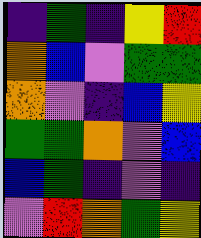[["indigo", "green", "indigo", "yellow", "red"], ["orange", "blue", "violet", "green", "green"], ["orange", "violet", "indigo", "blue", "yellow"], ["green", "green", "orange", "violet", "blue"], ["blue", "green", "indigo", "violet", "indigo"], ["violet", "red", "orange", "green", "yellow"]]